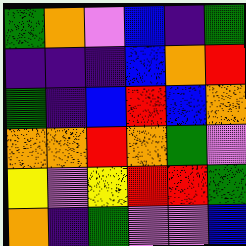[["green", "orange", "violet", "blue", "indigo", "green"], ["indigo", "indigo", "indigo", "blue", "orange", "red"], ["green", "indigo", "blue", "red", "blue", "orange"], ["orange", "orange", "red", "orange", "green", "violet"], ["yellow", "violet", "yellow", "red", "red", "green"], ["orange", "indigo", "green", "violet", "violet", "blue"]]